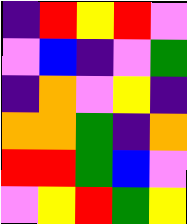[["indigo", "red", "yellow", "red", "violet"], ["violet", "blue", "indigo", "violet", "green"], ["indigo", "orange", "violet", "yellow", "indigo"], ["orange", "orange", "green", "indigo", "orange"], ["red", "red", "green", "blue", "violet"], ["violet", "yellow", "red", "green", "yellow"]]